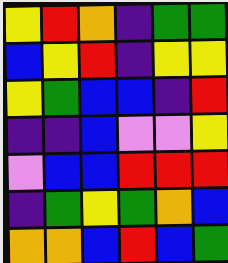[["yellow", "red", "orange", "indigo", "green", "green"], ["blue", "yellow", "red", "indigo", "yellow", "yellow"], ["yellow", "green", "blue", "blue", "indigo", "red"], ["indigo", "indigo", "blue", "violet", "violet", "yellow"], ["violet", "blue", "blue", "red", "red", "red"], ["indigo", "green", "yellow", "green", "orange", "blue"], ["orange", "orange", "blue", "red", "blue", "green"]]